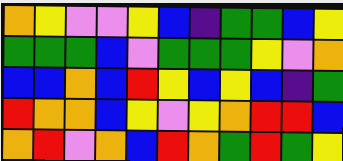[["orange", "yellow", "violet", "violet", "yellow", "blue", "indigo", "green", "green", "blue", "yellow"], ["green", "green", "green", "blue", "violet", "green", "green", "green", "yellow", "violet", "orange"], ["blue", "blue", "orange", "blue", "red", "yellow", "blue", "yellow", "blue", "indigo", "green"], ["red", "orange", "orange", "blue", "yellow", "violet", "yellow", "orange", "red", "red", "blue"], ["orange", "red", "violet", "orange", "blue", "red", "orange", "green", "red", "green", "yellow"]]